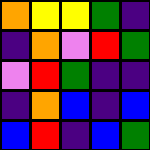[["orange", "yellow", "yellow", "green", "indigo"], ["indigo", "orange", "violet", "red", "green"], ["violet", "red", "green", "indigo", "indigo"], ["indigo", "orange", "blue", "indigo", "blue"], ["blue", "red", "indigo", "blue", "green"]]